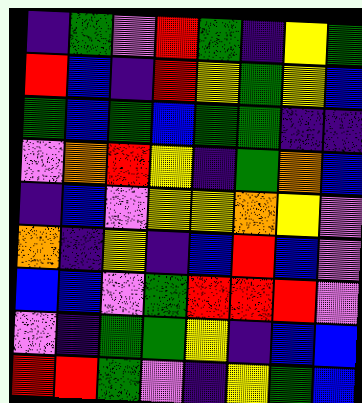[["indigo", "green", "violet", "red", "green", "indigo", "yellow", "green"], ["red", "blue", "indigo", "red", "yellow", "green", "yellow", "blue"], ["green", "blue", "green", "blue", "green", "green", "indigo", "indigo"], ["violet", "orange", "red", "yellow", "indigo", "green", "orange", "blue"], ["indigo", "blue", "violet", "yellow", "yellow", "orange", "yellow", "violet"], ["orange", "indigo", "yellow", "indigo", "blue", "red", "blue", "violet"], ["blue", "blue", "violet", "green", "red", "red", "red", "violet"], ["violet", "indigo", "green", "green", "yellow", "indigo", "blue", "blue"], ["red", "red", "green", "violet", "indigo", "yellow", "green", "blue"]]